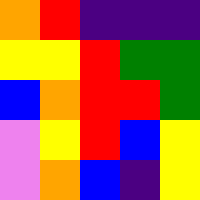[["orange", "red", "indigo", "indigo", "indigo"], ["yellow", "yellow", "red", "green", "green"], ["blue", "orange", "red", "red", "green"], ["violet", "yellow", "red", "blue", "yellow"], ["violet", "orange", "blue", "indigo", "yellow"]]